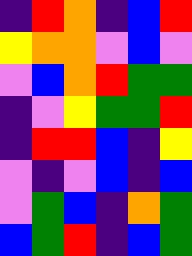[["indigo", "red", "orange", "indigo", "blue", "red"], ["yellow", "orange", "orange", "violet", "blue", "violet"], ["violet", "blue", "orange", "red", "green", "green"], ["indigo", "violet", "yellow", "green", "green", "red"], ["indigo", "red", "red", "blue", "indigo", "yellow"], ["violet", "indigo", "violet", "blue", "indigo", "blue"], ["violet", "green", "blue", "indigo", "orange", "green"], ["blue", "green", "red", "indigo", "blue", "green"]]